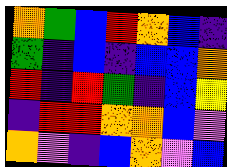[["orange", "green", "blue", "red", "orange", "blue", "indigo"], ["green", "indigo", "blue", "indigo", "blue", "blue", "orange"], ["red", "indigo", "red", "green", "indigo", "blue", "yellow"], ["indigo", "red", "red", "orange", "orange", "blue", "violet"], ["orange", "violet", "indigo", "blue", "orange", "violet", "blue"]]